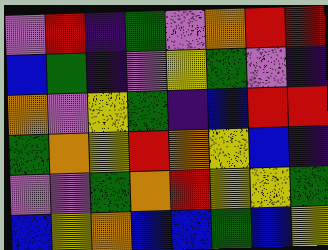[["violet", "red", "indigo", "green", "violet", "orange", "red", "red"], ["blue", "green", "indigo", "violet", "yellow", "green", "violet", "indigo"], ["orange", "violet", "yellow", "green", "indigo", "blue", "red", "red"], ["green", "orange", "yellow", "red", "orange", "yellow", "blue", "indigo"], ["violet", "violet", "green", "orange", "red", "yellow", "yellow", "green"], ["blue", "yellow", "orange", "blue", "blue", "green", "blue", "yellow"]]